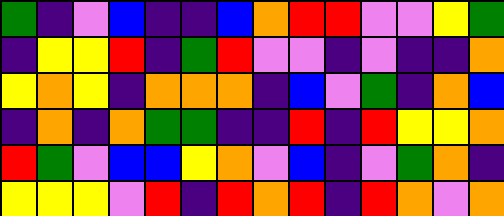[["green", "indigo", "violet", "blue", "indigo", "indigo", "blue", "orange", "red", "red", "violet", "violet", "yellow", "green"], ["indigo", "yellow", "yellow", "red", "indigo", "green", "red", "violet", "violet", "indigo", "violet", "indigo", "indigo", "orange"], ["yellow", "orange", "yellow", "indigo", "orange", "orange", "orange", "indigo", "blue", "violet", "green", "indigo", "orange", "blue"], ["indigo", "orange", "indigo", "orange", "green", "green", "indigo", "indigo", "red", "indigo", "red", "yellow", "yellow", "orange"], ["red", "green", "violet", "blue", "blue", "yellow", "orange", "violet", "blue", "indigo", "violet", "green", "orange", "indigo"], ["yellow", "yellow", "yellow", "violet", "red", "indigo", "red", "orange", "red", "indigo", "red", "orange", "violet", "orange"]]